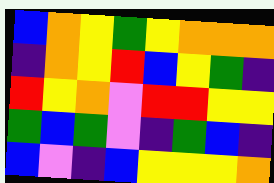[["blue", "orange", "yellow", "green", "yellow", "orange", "orange", "orange"], ["indigo", "orange", "yellow", "red", "blue", "yellow", "green", "indigo"], ["red", "yellow", "orange", "violet", "red", "red", "yellow", "yellow"], ["green", "blue", "green", "violet", "indigo", "green", "blue", "indigo"], ["blue", "violet", "indigo", "blue", "yellow", "yellow", "yellow", "orange"]]